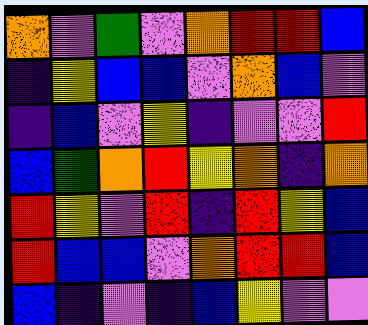[["orange", "violet", "green", "violet", "orange", "red", "red", "blue"], ["indigo", "yellow", "blue", "blue", "violet", "orange", "blue", "violet"], ["indigo", "blue", "violet", "yellow", "indigo", "violet", "violet", "red"], ["blue", "green", "orange", "red", "yellow", "orange", "indigo", "orange"], ["red", "yellow", "violet", "red", "indigo", "red", "yellow", "blue"], ["red", "blue", "blue", "violet", "orange", "red", "red", "blue"], ["blue", "indigo", "violet", "indigo", "blue", "yellow", "violet", "violet"]]